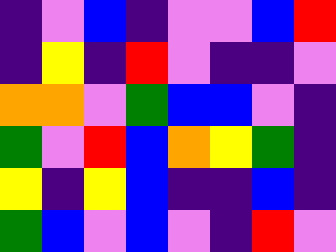[["indigo", "violet", "blue", "indigo", "violet", "violet", "blue", "red"], ["indigo", "yellow", "indigo", "red", "violet", "indigo", "indigo", "violet"], ["orange", "orange", "violet", "green", "blue", "blue", "violet", "indigo"], ["green", "violet", "red", "blue", "orange", "yellow", "green", "indigo"], ["yellow", "indigo", "yellow", "blue", "indigo", "indigo", "blue", "indigo"], ["green", "blue", "violet", "blue", "violet", "indigo", "red", "violet"]]